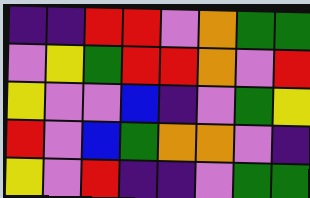[["indigo", "indigo", "red", "red", "violet", "orange", "green", "green"], ["violet", "yellow", "green", "red", "red", "orange", "violet", "red"], ["yellow", "violet", "violet", "blue", "indigo", "violet", "green", "yellow"], ["red", "violet", "blue", "green", "orange", "orange", "violet", "indigo"], ["yellow", "violet", "red", "indigo", "indigo", "violet", "green", "green"]]